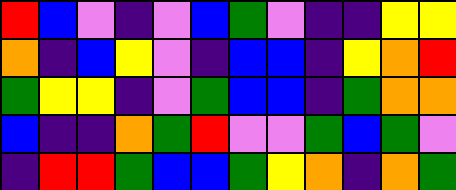[["red", "blue", "violet", "indigo", "violet", "blue", "green", "violet", "indigo", "indigo", "yellow", "yellow"], ["orange", "indigo", "blue", "yellow", "violet", "indigo", "blue", "blue", "indigo", "yellow", "orange", "red"], ["green", "yellow", "yellow", "indigo", "violet", "green", "blue", "blue", "indigo", "green", "orange", "orange"], ["blue", "indigo", "indigo", "orange", "green", "red", "violet", "violet", "green", "blue", "green", "violet"], ["indigo", "red", "red", "green", "blue", "blue", "green", "yellow", "orange", "indigo", "orange", "green"]]